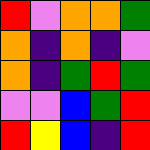[["red", "violet", "orange", "orange", "green"], ["orange", "indigo", "orange", "indigo", "violet"], ["orange", "indigo", "green", "red", "green"], ["violet", "violet", "blue", "green", "red"], ["red", "yellow", "blue", "indigo", "red"]]